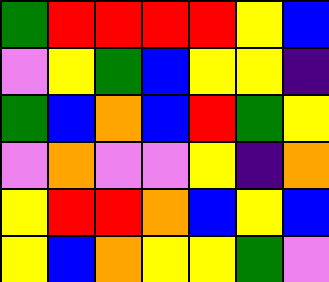[["green", "red", "red", "red", "red", "yellow", "blue"], ["violet", "yellow", "green", "blue", "yellow", "yellow", "indigo"], ["green", "blue", "orange", "blue", "red", "green", "yellow"], ["violet", "orange", "violet", "violet", "yellow", "indigo", "orange"], ["yellow", "red", "red", "orange", "blue", "yellow", "blue"], ["yellow", "blue", "orange", "yellow", "yellow", "green", "violet"]]